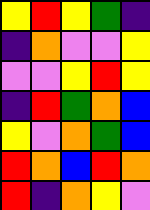[["yellow", "red", "yellow", "green", "indigo"], ["indigo", "orange", "violet", "violet", "yellow"], ["violet", "violet", "yellow", "red", "yellow"], ["indigo", "red", "green", "orange", "blue"], ["yellow", "violet", "orange", "green", "blue"], ["red", "orange", "blue", "red", "orange"], ["red", "indigo", "orange", "yellow", "violet"]]